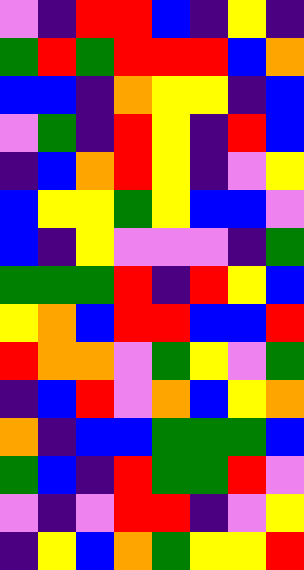[["violet", "indigo", "red", "red", "blue", "indigo", "yellow", "indigo"], ["green", "red", "green", "red", "red", "red", "blue", "orange"], ["blue", "blue", "indigo", "orange", "yellow", "yellow", "indigo", "blue"], ["violet", "green", "indigo", "red", "yellow", "indigo", "red", "blue"], ["indigo", "blue", "orange", "red", "yellow", "indigo", "violet", "yellow"], ["blue", "yellow", "yellow", "green", "yellow", "blue", "blue", "violet"], ["blue", "indigo", "yellow", "violet", "violet", "violet", "indigo", "green"], ["green", "green", "green", "red", "indigo", "red", "yellow", "blue"], ["yellow", "orange", "blue", "red", "red", "blue", "blue", "red"], ["red", "orange", "orange", "violet", "green", "yellow", "violet", "green"], ["indigo", "blue", "red", "violet", "orange", "blue", "yellow", "orange"], ["orange", "indigo", "blue", "blue", "green", "green", "green", "blue"], ["green", "blue", "indigo", "red", "green", "green", "red", "violet"], ["violet", "indigo", "violet", "red", "red", "indigo", "violet", "yellow"], ["indigo", "yellow", "blue", "orange", "green", "yellow", "yellow", "red"]]